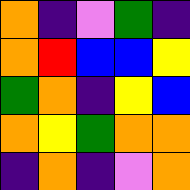[["orange", "indigo", "violet", "green", "indigo"], ["orange", "red", "blue", "blue", "yellow"], ["green", "orange", "indigo", "yellow", "blue"], ["orange", "yellow", "green", "orange", "orange"], ["indigo", "orange", "indigo", "violet", "orange"]]